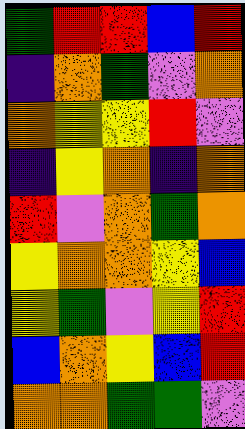[["green", "red", "red", "blue", "red"], ["indigo", "orange", "green", "violet", "orange"], ["orange", "yellow", "yellow", "red", "violet"], ["indigo", "yellow", "orange", "indigo", "orange"], ["red", "violet", "orange", "green", "orange"], ["yellow", "orange", "orange", "yellow", "blue"], ["yellow", "green", "violet", "yellow", "red"], ["blue", "orange", "yellow", "blue", "red"], ["orange", "orange", "green", "green", "violet"]]